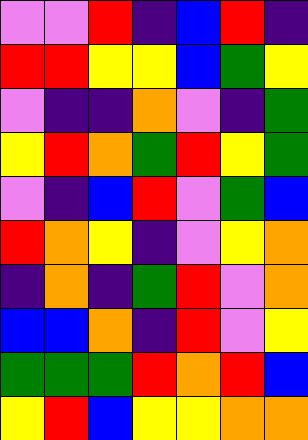[["violet", "violet", "red", "indigo", "blue", "red", "indigo"], ["red", "red", "yellow", "yellow", "blue", "green", "yellow"], ["violet", "indigo", "indigo", "orange", "violet", "indigo", "green"], ["yellow", "red", "orange", "green", "red", "yellow", "green"], ["violet", "indigo", "blue", "red", "violet", "green", "blue"], ["red", "orange", "yellow", "indigo", "violet", "yellow", "orange"], ["indigo", "orange", "indigo", "green", "red", "violet", "orange"], ["blue", "blue", "orange", "indigo", "red", "violet", "yellow"], ["green", "green", "green", "red", "orange", "red", "blue"], ["yellow", "red", "blue", "yellow", "yellow", "orange", "orange"]]